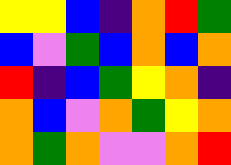[["yellow", "yellow", "blue", "indigo", "orange", "red", "green"], ["blue", "violet", "green", "blue", "orange", "blue", "orange"], ["red", "indigo", "blue", "green", "yellow", "orange", "indigo"], ["orange", "blue", "violet", "orange", "green", "yellow", "orange"], ["orange", "green", "orange", "violet", "violet", "orange", "red"]]